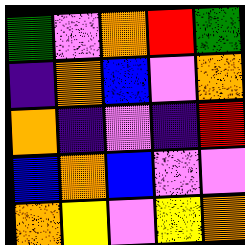[["green", "violet", "orange", "red", "green"], ["indigo", "orange", "blue", "violet", "orange"], ["orange", "indigo", "violet", "indigo", "red"], ["blue", "orange", "blue", "violet", "violet"], ["orange", "yellow", "violet", "yellow", "orange"]]